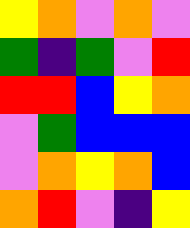[["yellow", "orange", "violet", "orange", "violet"], ["green", "indigo", "green", "violet", "red"], ["red", "red", "blue", "yellow", "orange"], ["violet", "green", "blue", "blue", "blue"], ["violet", "orange", "yellow", "orange", "blue"], ["orange", "red", "violet", "indigo", "yellow"]]